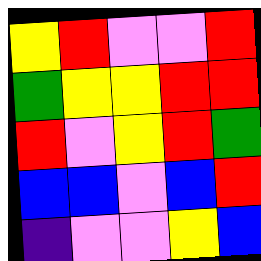[["yellow", "red", "violet", "violet", "red"], ["green", "yellow", "yellow", "red", "red"], ["red", "violet", "yellow", "red", "green"], ["blue", "blue", "violet", "blue", "red"], ["indigo", "violet", "violet", "yellow", "blue"]]